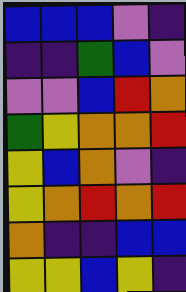[["blue", "blue", "blue", "violet", "indigo"], ["indigo", "indigo", "green", "blue", "violet"], ["violet", "violet", "blue", "red", "orange"], ["green", "yellow", "orange", "orange", "red"], ["yellow", "blue", "orange", "violet", "indigo"], ["yellow", "orange", "red", "orange", "red"], ["orange", "indigo", "indigo", "blue", "blue"], ["yellow", "yellow", "blue", "yellow", "indigo"]]